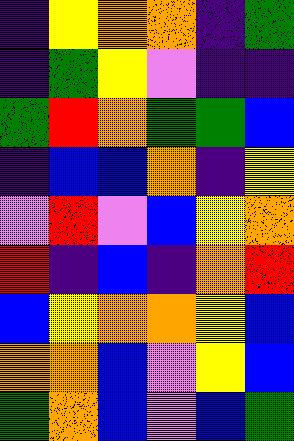[["indigo", "yellow", "orange", "orange", "indigo", "green"], ["indigo", "green", "yellow", "violet", "indigo", "indigo"], ["green", "red", "orange", "green", "green", "blue"], ["indigo", "blue", "blue", "orange", "indigo", "yellow"], ["violet", "red", "violet", "blue", "yellow", "orange"], ["red", "indigo", "blue", "indigo", "orange", "red"], ["blue", "yellow", "orange", "orange", "yellow", "blue"], ["orange", "orange", "blue", "violet", "yellow", "blue"], ["green", "orange", "blue", "violet", "blue", "green"]]